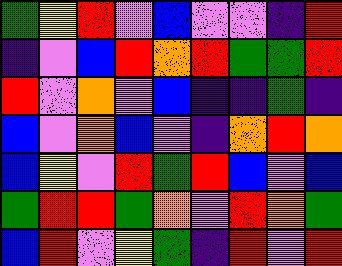[["green", "yellow", "red", "violet", "blue", "violet", "violet", "indigo", "red"], ["indigo", "violet", "blue", "red", "orange", "red", "green", "green", "red"], ["red", "violet", "orange", "violet", "blue", "indigo", "indigo", "green", "indigo"], ["blue", "violet", "orange", "blue", "violet", "indigo", "orange", "red", "orange"], ["blue", "yellow", "violet", "red", "green", "red", "blue", "violet", "blue"], ["green", "red", "red", "green", "orange", "violet", "red", "orange", "green"], ["blue", "red", "violet", "yellow", "green", "indigo", "red", "violet", "red"]]